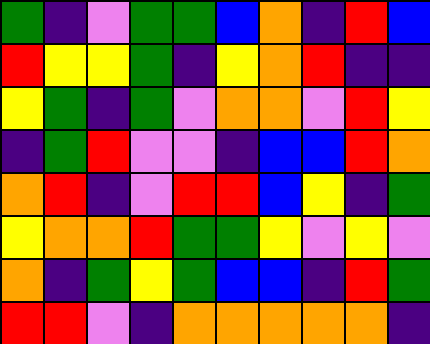[["green", "indigo", "violet", "green", "green", "blue", "orange", "indigo", "red", "blue"], ["red", "yellow", "yellow", "green", "indigo", "yellow", "orange", "red", "indigo", "indigo"], ["yellow", "green", "indigo", "green", "violet", "orange", "orange", "violet", "red", "yellow"], ["indigo", "green", "red", "violet", "violet", "indigo", "blue", "blue", "red", "orange"], ["orange", "red", "indigo", "violet", "red", "red", "blue", "yellow", "indigo", "green"], ["yellow", "orange", "orange", "red", "green", "green", "yellow", "violet", "yellow", "violet"], ["orange", "indigo", "green", "yellow", "green", "blue", "blue", "indigo", "red", "green"], ["red", "red", "violet", "indigo", "orange", "orange", "orange", "orange", "orange", "indigo"]]